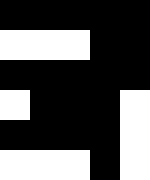[["black", "black", "black", "black", "black"], ["white", "white", "white", "black", "black"], ["black", "black", "black", "black", "black"], ["white", "black", "black", "black", "white"], ["black", "black", "black", "black", "white"], ["white", "white", "white", "black", "white"]]